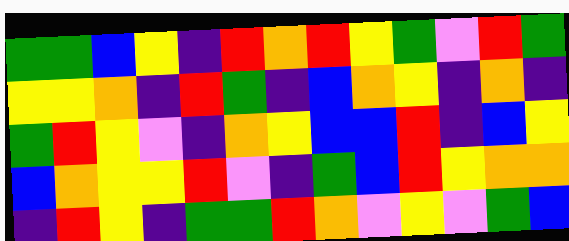[["green", "green", "blue", "yellow", "indigo", "red", "orange", "red", "yellow", "green", "violet", "red", "green"], ["yellow", "yellow", "orange", "indigo", "red", "green", "indigo", "blue", "orange", "yellow", "indigo", "orange", "indigo"], ["green", "red", "yellow", "violet", "indigo", "orange", "yellow", "blue", "blue", "red", "indigo", "blue", "yellow"], ["blue", "orange", "yellow", "yellow", "red", "violet", "indigo", "green", "blue", "red", "yellow", "orange", "orange"], ["indigo", "red", "yellow", "indigo", "green", "green", "red", "orange", "violet", "yellow", "violet", "green", "blue"]]